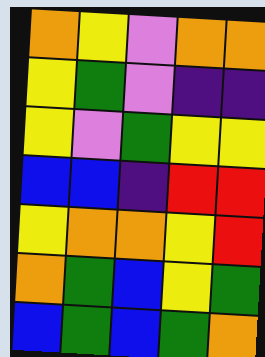[["orange", "yellow", "violet", "orange", "orange"], ["yellow", "green", "violet", "indigo", "indigo"], ["yellow", "violet", "green", "yellow", "yellow"], ["blue", "blue", "indigo", "red", "red"], ["yellow", "orange", "orange", "yellow", "red"], ["orange", "green", "blue", "yellow", "green"], ["blue", "green", "blue", "green", "orange"]]